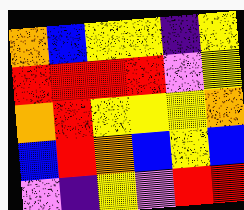[["orange", "blue", "yellow", "yellow", "indigo", "yellow"], ["red", "red", "red", "red", "violet", "yellow"], ["orange", "red", "yellow", "yellow", "yellow", "orange"], ["blue", "red", "orange", "blue", "yellow", "blue"], ["violet", "indigo", "yellow", "violet", "red", "red"]]